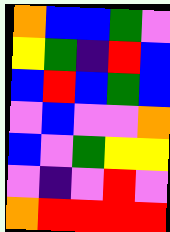[["orange", "blue", "blue", "green", "violet"], ["yellow", "green", "indigo", "red", "blue"], ["blue", "red", "blue", "green", "blue"], ["violet", "blue", "violet", "violet", "orange"], ["blue", "violet", "green", "yellow", "yellow"], ["violet", "indigo", "violet", "red", "violet"], ["orange", "red", "red", "red", "red"]]